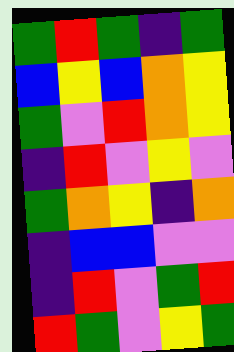[["green", "red", "green", "indigo", "green"], ["blue", "yellow", "blue", "orange", "yellow"], ["green", "violet", "red", "orange", "yellow"], ["indigo", "red", "violet", "yellow", "violet"], ["green", "orange", "yellow", "indigo", "orange"], ["indigo", "blue", "blue", "violet", "violet"], ["indigo", "red", "violet", "green", "red"], ["red", "green", "violet", "yellow", "green"]]